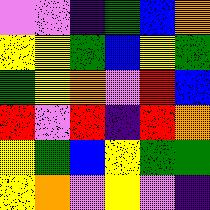[["violet", "violet", "indigo", "green", "blue", "orange"], ["yellow", "yellow", "green", "blue", "yellow", "green"], ["green", "yellow", "orange", "violet", "red", "blue"], ["red", "violet", "red", "indigo", "red", "orange"], ["yellow", "green", "blue", "yellow", "green", "green"], ["yellow", "orange", "violet", "yellow", "violet", "indigo"]]